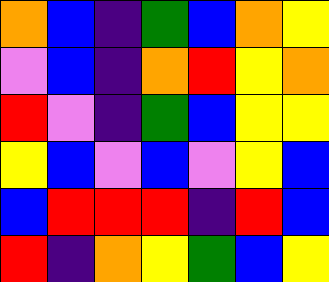[["orange", "blue", "indigo", "green", "blue", "orange", "yellow"], ["violet", "blue", "indigo", "orange", "red", "yellow", "orange"], ["red", "violet", "indigo", "green", "blue", "yellow", "yellow"], ["yellow", "blue", "violet", "blue", "violet", "yellow", "blue"], ["blue", "red", "red", "red", "indigo", "red", "blue"], ["red", "indigo", "orange", "yellow", "green", "blue", "yellow"]]